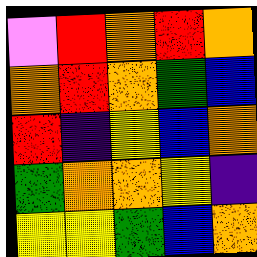[["violet", "red", "orange", "red", "orange"], ["orange", "red", "orange", "green", "blue"], ["red", "indigo", "yellow", "blue", "orange"], ["green", "orange", "orange", "yellow", "indigo"], ["yellow", "yellow", "green", "blue", "orange"]]